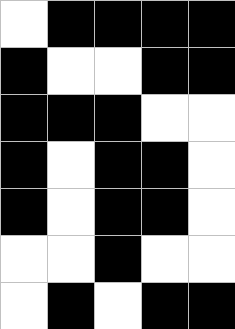[["white", "black", "black", "black", "black"], ["black", "white", "white", "black", "black"], ["black", "black", "black", "white", "white"], ["black", "white", "black", "black", "white"], ["black", "white", "black", "black", "white"], ["white", "white", "black", "white", "white"], ["white", "black", "white", "black", "black"]]